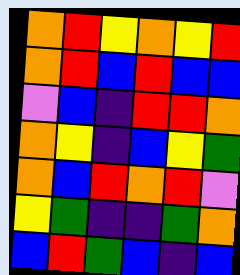[["orange", "red", "yellow", "orange", "yellow", "red"], ["orange", "red", "blue", "red", "blue", "blue"], ["violet", "blue", "indigo", "red", "red", "orange"], ["orange", "yellow", "indigo", "blue", "yellow", "green"], ["orange", "blue", "red", "orange", "red", "violet"], ["yellow", "green", "indigo", "indigo", "green", "orange"], ["blue", "red", "green", "blue", "indigo", "blue"]]